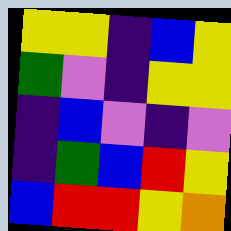[["yellow", "yellow", "indigo", "blue", "yellow"], ["green", "violet", "indigo", "yellow", "yellow"], ["indigo", "blue", "violet", "indigo", "violet"], ["indigo", "green", "blue", "red", "yellow"], ["blue", "red", "red", "yellow", "orange"]]